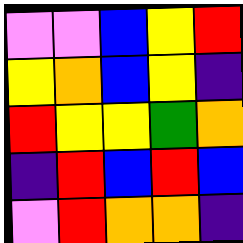[["violet", "violet", "blue", "yellow", "red"], ["yellow", "orange", "blue", "yellow", "indigo"], ["red", "yellow", "yellow", "green", "orange"], ["indigo", "red", "blue", "red", "blue"], ["violet", "red", "orange", "orange", "indigo"]]